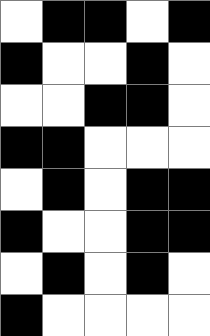[["white", "black", "black", "white", "black"], ["black", "white", "white", "black", "white"], ["white", "white", "black", "black", "white"], ["black", "black", "white", "white", "white"], ["white", "black", "white", "black", "black"], ["black", "white", "white", "black", "black"], ["white", "black", "white", "black", "white"], ["black", "white", "white", "white", "white"]]